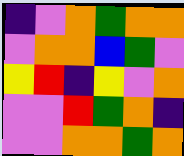[["indigo", "violet", "orange", "green", "orange", "orange"], ["violet", "orange", "orange", "blue", "green", "violet"], ["yellow", "red", "indigo", "yellow", "violet", "orange"], ["violet", "violet", "red", "green", "orange", "indigo"], ["violet", "violet", "orange", "orange", "green", "orange"]]